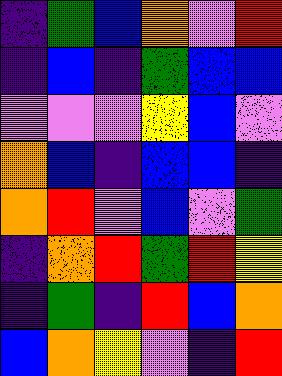[["indigo", "green", "blue", "orange", "violet", "red"], ["indigo", "blue", "indigo", "green", "blue", "blue"], ["violet", "violet", "violet", "yellow", "blue", "violet"], ["orange", "blue", "indigo", "blue", "blue", "indigo"], ["orange", "red", "violet", "blue", "violet", "green"], ["indigo", "orange", "red", "green", "red", "yellow"], ["indigo", "green", "indigo", "red", "blue", "orange"], ["blue", "orange", "yellow", "violet", "indigo", "red"]]